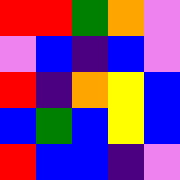[["red", "red", "green", "orange", "violet"], ["violet", "blue", "indigo", "blue", "violet"], ["red", "indigo", "orange", "yellow", "blue"], ["blue", "green", "blue", "yellow", "blue"], ["red", "blue", "blue", "indigo", "violet"]]